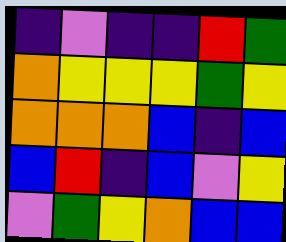[["indigo", "violet", "indigo", "indigo", "red", "green"], ["orange", "yellow", "yellow", "yellow", "green", "yellow"], ["orange", "orange", "orange", "blue", "indigo", "blue"], ["blue", "red", "indigo", "blue", "violet", "yellow"], ["violet", "green", "yellow", "orange", "blue", "blue"]]